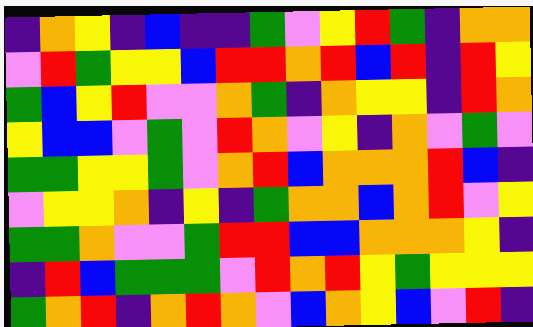[["indigo", "orange", "yellow", "indigo", "blue", "indigo", "indigo", "green", "violet", "yellow", "red", "green", "indigo", "orange", "orange"], ["violet", "red", "green", "yellow", "yellow", "blue", "red", "red", "orange", "red", "blue", "red", "indigo", "red", "yellow"], ["green", "blue", "yellow", "red", "violet", "violet", "orange", "green", "indigo", "orange", "yellow", "yellow", "indigo", "red", "orange"], ["yellow", "blue", "blue", "violet", "green", "violet", "red", "orange", "violet", "yellow", "indigo", "orange", "violet", "green", "violet"], ["green", "green", "yellow", "yellow", "green", "violet", "orange", "red", "blue", "orange", "orange", "orange", "red", "blue", "indigo"], ["violet", "yellow", "yellow", "orange", "indigo", "yellow", "indigo", "green", "orange", "orange", "blue", "orange", "red", "violet", "yellow"], ["green", "green", "orange", "violet", "violet", "green", "red", "red", "blue", "blue", "orange", "orange", "orange", "yellow", "indigo"], ["indigo", "red", "blue", "green", "green", "green", "violet", "red", "orange", "red", "yellow", "green", "yellow", "yellow", "yellow"], ["green", "orange", "red", "indigo", "orange", "red", "orange", "violet", "blue", "orange", "yellow", "blue", "violet", "red", "indigo"]]